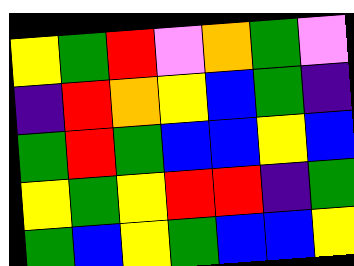[["yellow", "green", "red", "violet", "orange", "green", "violet"], ["indigo", "red", "orange", "yellow", "blue", "green", "indigo"], ["green", "red", "green", "blue", "blue", "yellow", "blue"], ["yellow", "green", "yellow", "red", "red", "indigo", "green"], ["green", "blue", "yellow", "green", "blue", "blue", "yellow"]]